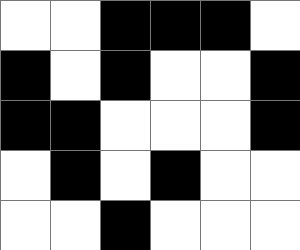[["white", "white", "black", "black", "black", "white"], ["black", "white", "black", "white", "white", "black"], ["black", "black", "white", "white", "white", "black"], ["white", "black", "white", "black", "white", "white"], ["white", "white", "black", "white", "white", "white"]]